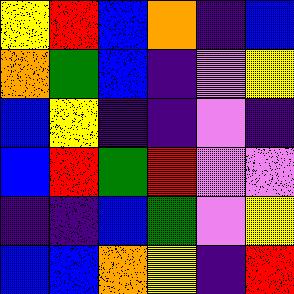[["yellow", "red", "blue", "orange", "indigo", "blue"], ["orange", "green", "blue", "indigo", "violet", "yellow"], ["blue", "yellow", "indigo", "indigo", "violet", "indigo"], ["blue", "red", "green", "red", "violet", "violet"], ["indigo", "indigo", "blue", "green", "violet", "yellow"], ["blue", "blue", "orange", "yellow", "indigo", "red"]]